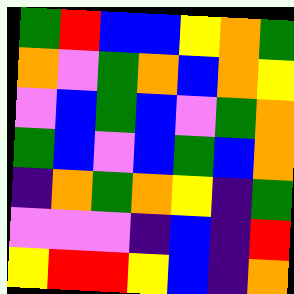[["green", "red", "blue", "blue", "yellow", "orange", "green"], ["orange", "violet", "green", "orange", "blue", "orange", "yellow"], ["violet", "blue", "green", "blue", "violet", "green", "orange"], ["green", "blue", "violet", "blue", "green", "blue", "orange"], ["indigo", "orange", "green", "orange", "yellow", "indigo", "green"], ["violet", "violet", "violet", "indigo", "blue", "indigo", "red"], ["yellow", "red", "red", "yellow", "blue", "indigo", "orange"]]